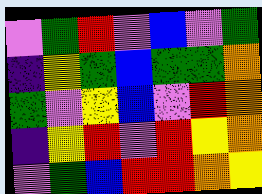[["violet", "green", "red", "violet", "blue", "violet", "green"], ["indigo", "yellow", "green", "blue", "green", "green", "orange"], ["green", "violet", "yellow", "blue", "violet", "red", "orange"], ["indigo", "yellow", "red", "violet", "red", "yellow", "orange"], ["violet", "green", "blue", "red", "red", "orange", "yellow"]]